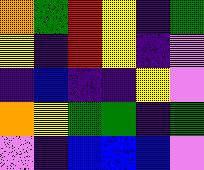[["orange", "green", "red", "yellow", "indigo", "green"], ["yellow", "indigo", "red", "yellow", "indigo", "violet"], ["indigo", "blue", "indigo", "indigo", "yellow", "violet"], ["orange", "yellow", "green", "green", "indigo", "green"], ["violet", "indigo", "blue", "blue", "blue", "violet"]]